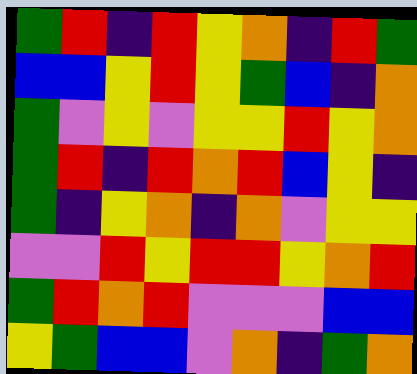[["green", "red", "indigo", "red", "yellow", "orange", "indigo", "red", "green"], ["blue", "blue", "yellow", "red", "yellow", "green", "blue", "indigo", "orange"], ["green", "violet", "yellow", "violet", "yellow", "yellow", "red", "yellow", "orange"], ["green", "red", "indigo", "red", "orange", "red", "blue", "yellow", "indigo"], ["green", "indigo", "yellow", "orange", "indigo", "orange", "violet", "yellow", "yellow"], ["violet", "violet", "red", "yellow", "red", "red", "yellow", "orange", "red"], ["green", "red", "orange", "red", "violet", "violet", "violet", "blue", "blue"], ["yellow", "green", "blue", "blue", "violet", "orange", "indigo", "green", "orange"]]